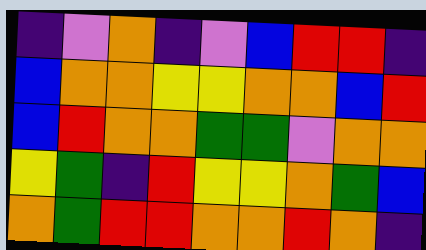[["indigo", "violet", "orange", "indigo", "violet", "blue", "red", "red", "indigo"], ["blue", "orange", "orange", "yellow", "yellow", "orange", "orange", "blue", "red"], ["blue", "red", "orange", "orange", "green", "green", "violet", "orange", "orange"], ["yellow", "green", "indigo", "red", "yellow", "yellow", "orange", "green", "blue"], ["orange", "green", "red", "red", "orange", "orange", "red", "orange", "indigo"]]